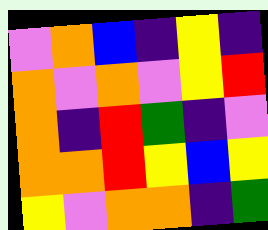[["violet", "orange", "blue", "indigo", "yellow", "indigo"], ["orange", "violet", "orange", "violet", "yellow", "red"], ["orange", "indigo", "red", "green", "indigo", "violet"], ["orange", "orange", "red", "yellow", "blue", "yellow"], ["yellow", "violet", "orange", "orange", "indigo", "green"]]